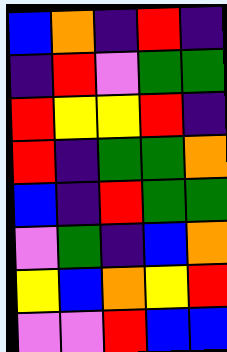[["blue", "orange", "indigo", "red", "indigo"], ["indigo", "red", "violet", "green", "green"], ["red", "yellow", "yellow", "red", "indigo"], ["red", "indigo", "green", "green", "orange"], ["blue", "indigo", "red", "green", "green"], ["violet", "green", "indigo", "blue", "orange"], ["yellow", "blue", "orange", "yellow", "red"], ["violet", "violet", "red", "blue", "blue"]]